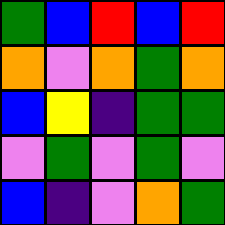[["green", "blue", "red", "blue", "red"], ["orange", "violet", "orange", "green", "orange"], ["blue", "yellow", "indigo", "green", "green"], ["violet", "green", "violet", "green", "violet"], ["blue", "indigo", "violet", "orange", "green"]]